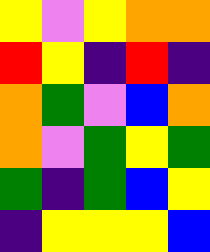[["yellow", "violet", "yellow", "orange", "orange"], ["red", "yellow", "indigo", "red", "indigo"], ["orange", "green", "violet", "blue", "orange"], ["orange", "violet", "green", "yellow", "green"], ["green", "indigo", "green", "blue", "yellow"], ["indigo", "yellow", "yellow", "yellow", "blue"]]